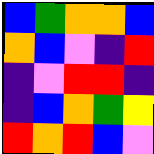[["blue", "green", "orange", "orange", "blue"], ["orange", "blue", "violet", "indigo", "red"], ["indigo", "violet", "red", "red", "indigo"], ["indigo", "blue", "orange", "green", "yellow"], ["red", "orange", "red", "blue", "violet"]]